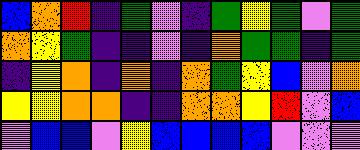[["blue", "orange", "red", "indigo", "green", "violet", "indigo", "green", "yellow", "green", "violet", "green"], ["orange", "yellow", "green", "indigo", "indigo", "violet", "indigo", "orange", "green", "green", "indigo", "green"], ["indigo", "yellow", "orange", "indigo", "orange", "indigo", "orange", "green", "yellow", "blue", "violet", "orange"], ["yellow", "yellow", "orange", "orange", "indigo", "indigo", "orange", "orange", "yellow", "red", "violet", "blue"], ["violet", "blue", "blue", "violet", "yellow", "blue", "blue", "blue", "blue", "violet", "violet", "violet"]]